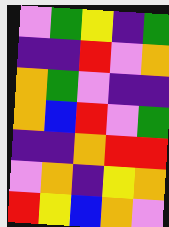[["violet", "green", "yellow", "indigo", "green"], ["indigo", "indigo", "red", "violet", "orange"], ["orange", "green", "violet", "indigo", "indigo"], ["orange", "blue", "red", "violet", "green"], ["indigo", "indigo", "orange", "red", "red"], ["violet", "orange", "indigo", "yellow", "orange"], ["red", "yellow", "blue", "orange", "violet"]]